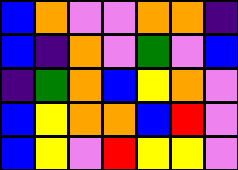[["blue", "orange", "violet", "violet", "orange", "orange", "indigo"], ["blue", "indigo", "orange", "violet", "green", "violet", "blue"], ["indigo", "green", "orange", "blue", "yellow", "orange", "violet"], ["blue", "yellow", "orange", "orange", "blue", "red", "violet"], ["blue", "yellow", "violet", "red", "yellow", "yellow", "violet"]]